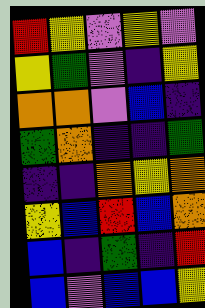[["red", "yellow", "violet", "yellow", "violet"], ["yellow", "green", "violet", "indigo", "yellow"], ["orange", "orange", "violet", "blue", "indigo"], ["green", "orange", "indigo", "indigo", "green"], ["indigo", "indigo", "orange", "yellow", "orange"], ["yellow", "blue", "red", "blue", "orange"], ["blue", "indigo", "green", "indigo", "red"], ["blue", "violet", "blue", "blue", "yellow"]]